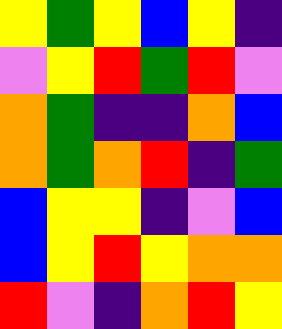[["yellow", "green", "yellow", "blue", "yellow", "indigo"], ["violet", "yellow", "red", "green", "red", "violet"], ["orange", "green", "indigo", "indigo", "orange", "blue"], ["orange", "green", "orange", "red", "indigo", "green"], ["blue", "yellow", "yellow", "indigo", "violet", "blue"], ["blue", "yellow", "red", "yellow", "orange", "orange"], ["red", "violet", "indigo", "orange", "red", "yellow"]]